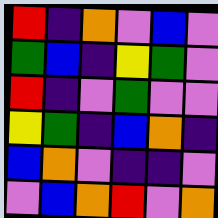[["red", "indigo", "orange", "violet", "blue", "violet"], ["green", "blue", "indigo", "yellow", "green", "violet"], ["red", "indigo", "violet", "green", "violet", "violet"], ["yellow", "green", "indigo", "blue", "orange", "indigo"], ["blue", "orange", "violet", "indigo", "indigo", "violet"], ["violet", "blue", "orange", "red", "violet", "orange"]]